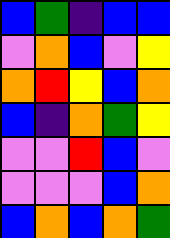[["blue", "green", "indigo", "blue", "blue"], ["violet", "orange", "blue", "violet", "yellow"], ["orange", "red", "yellow", "blue", "orange"], ["blue", "indigo", "orange", "green", "yellow"], ["violet", "violet", "red", "blue", "violet"], ["violet", "violet", "violet", "blue", "orange"], ["blue", "orange", "blue", "orange", "green"]]